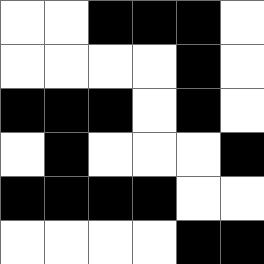[["white", "white", "black", "black", "black", "white"], ["white", "white", "white", "white", "black", "white"], ["black", "black", "black", "white", "black", "white"], ["white", "black", "white", "white", "white", "black"], ["black", "black", "black", "black", "white", "white"], ["white", "white", "white", "white", "black", "black"]]